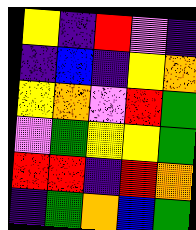[["yellow", "indigo", "red", "violet", "indigo"], ["indigo", "blue", "indigo", "yellow", "orange"], ["yellow", "orange", "violet", "red", "green"], ["violet", "green", "yellow", "yellow", "green"], ["red", "red", "indigo", "red", "orange"], ["indigo", "green", "orange", "blue", "green"]]